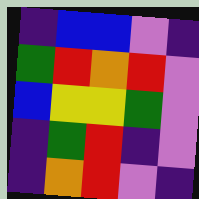[["indigo", "blue", "blue", "violet", "indigo"], ["green", "red", "orange", "red", "violet"], ["blue", "yellow", "yellow", "green", "violet"], ["indigo", "green", "red", "indigo", "violet"], ["indigo", "orange", "red", "violet", "indigo"]]